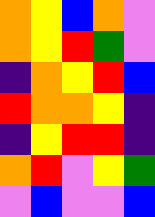[["orange", "yellow", "blue", "orange", "violet"], ["orange", "yellow", "red", "green", "violet"], ["indigo", "orange", "yellow", "red", "blue"], ["red", "orange", "orange", "yellow", "indigo"], ["indigo", "yellow", "red", "red", "indigo"], ["orange", "red", "violet", "yellow", "green"], ["violet", "blue", "violet", "violet", "blue"]]